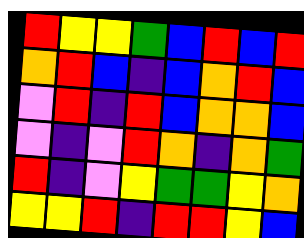[["red", "yellow", "yellow", "green", "blue", "red", "blue", "red"], ["orange", "red", "blue", "indigo", "blue", "orange", "red", "blue"], ["violet", "red", "indigo", "red", "blue", "orange", "orange", "blue"], ["violet", "indigo", "violet", "red", "orange", "indigo", "orange", "green"], ["red", "indigo", "violet", "yellow", "green", "green", "yellow", "orange"], ["yellow", "yellow", "red", "indigo", "red", "red", "yellow", "blue"]]